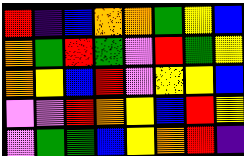[["red", "indigo", "blue", "orange", "orange", "green", "yellow", "blue"], ["orange", "green", "red", "green", "violet", "red", "green", "yellow"], ["orange", "yellow", "blue", "red", "violet", "yellow", "yellow", "blue"], ["violet", "violet", "red", "orange", "yellow", "blue", "red", "yellow"], ["violet", "green", "green", "blue", "yellow", "orange", "red", "indigo"]]